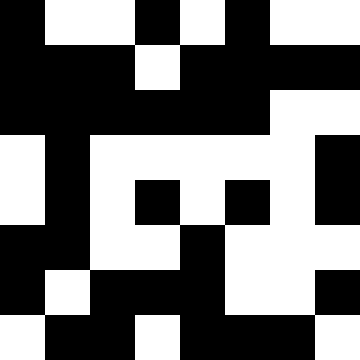[["black", "white", "white", "black", "white", "black", "white", "white"], ["black", "black", "black", "white", "black", "black", "black", "black"], ["black", "black", "black", "black", "black", "black", "white", "white"], ["white", "black", "white", "white", "white", "white", "white", "black"], ["white", "black", "white", "black", "white", "black", "white", "black"], ["black", "black", "white", "white", "black", "white", "white", "white"], ["black", "white", "black", "black", "black", "white", "white", "black"], ["white", "black", "black", "white", "black", "black", "black", "white"]]